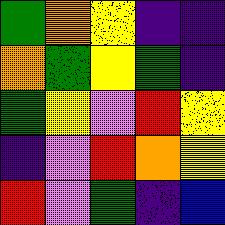[["green", "orange", "yellow", "indigo", "indigo"], ["orange", "green", "yellow", "green", "indigo"], ["green", "yellow", "violet", "red", "yellow"], ["indigo", "violet", "red", "orange", "yellow"], ["red", "violet", "green", "indigo", "blue"]]